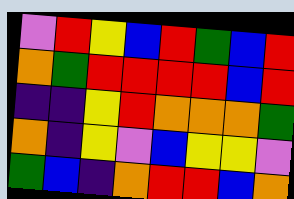[["violet", "red", "yellow", "blue", "red", "green", "blue", "red"], ["orange", "green", "red", "red", "red", "red", "blue", "red"], ["indigo", "indigo", "yellow", "red", "orange", "orange", "orange", "green"], ["orange", "indigo", "yellow", "violet", "blue", "yellow", "yellow", "violet"], ["green", "blue", "indigo", "orange", "red", "red", "blue", "orange"]]